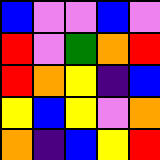[["blue", "violet", "violet", "blue", "violet"], ["red", "violet", "green", "orange", "red"], ["red", "orange", "yellow", "indigo", "blue"], ["yellow", "blue", "yellow", "violet", "orange"], ["orange", "indigo", "blue", "yellow", "red"]]